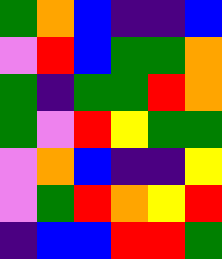[["green", "orange", "blue", "indigo", "indigo", "blue"], ["violet", "red", "blue", "green", "green", "orange"], ["green", "indigo", "green", "green", "red", "orange"], ["green", "violet", "red", "yellow", "green", "green"], ["violet", "orange", "blue", "indigo", "indigo", "yellow"], ["violet", "green", "red", "orange", "yellow", "red"], ["indigo", "blue", "blue", "red", "red", "green"]]